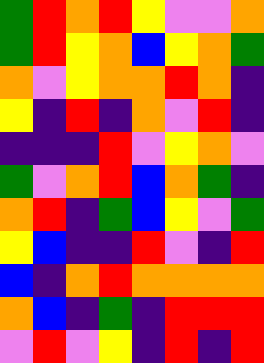[["green", "red", "orange", "red", "yellow", "violet", "violet", "orange"], ["green", "red", "yellow", "orange", "blue", "yellow", "orange", "green"], ["orange", "violet", "yellow", "orange", "orange", "red", "orange", "indigo"], ["yellow", "indigo", "red", "indigo", "orange", "violet", "red", "indigo"], ["indigo", "indigo", "indigo", "red", "violet", "yellow", "orange", "violet"], ["green", "violet", "orange", "red", "blue", "orange", "green", "indigo"], ["orange", "red", "indigo", "green", "blue", "yellow", "violet", "green"], ["yellow", "blue", "indigo", "indigo", "red", "violet", "indigo", "red"], ["blue", "indigo", "orange", "red", "orange", "orange", "orange", "orange"], ["orange", "blue", "indigo", "green", "indigo", "red", "red", "red"], ["violet", "red", "violet", "yellow", "indigo", "red", "indigo", "red"]]